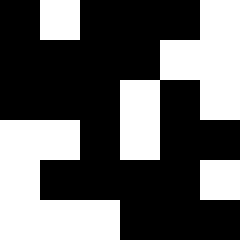[["black", "white", "black", "black", "black", "white"], ["black", "black", "black", "black", "white", "white"], ["black", "black", "black", "white", "black", "white"], ["white", "white", "black", "white", "black", "black"], ["white", "black", "black", "black", "black", "white"], ["white", "white", "white", "black", "black", "black"]]